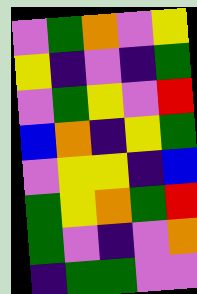[["violet", "green", "orange", "violet", "yellow"], ["yellow", "indigo", "violet", "indigo", "green"], ["violet", "green", "yellow", "violet", "red"], ["blue", "orange", "indigo", "yellow", "green"], ["violet", "yellow", "yellow", "indigo", "blue"], ["green", "yellow", "orange", "green", "red"], ["green", "violet", "indigo", "violet", "orange"], ["indigo", "green", "green", "violet", "violet"]]